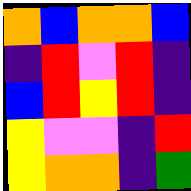[["orange", "blue", "orange", "orange", "blue"], ["indigo", "red", "violet", "red", "indigo"], ["blue", "red", "yellow", "red", "indigo"], ["yellow", "violet", "violet", "indigo", "red"], ["yellow", "orange", "orange", "indigo", "green"]]